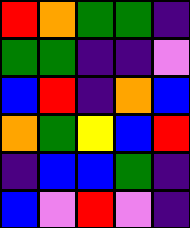[["red", "orange", "green", "green", "indigo"], ["green", "green", "indigo", "indigo", "violet"], ["blue", "red", "indigo", "orange", "blue"], ["orange", "green", "yellow", "blue", "red"], ["indigo", "blue", "blue", "green", "indigo"], ["blue", "violet", "red", "violet", "indigo"]]